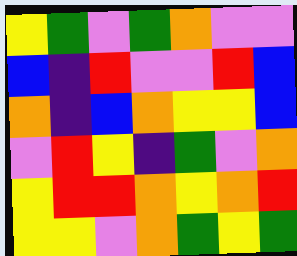[["yellow", "green", "violet", "green", "orange", "violet", "violet"], ["blue", "indigo", "red", "violet", "violet", "red", "blue"], ["orange", "indigo", "blue", "orange", "yellow", "yellow", "blue"], ["violet", "red", "yellow", "indigo", "green", "violet", "orange"], ["yellow", "red", "red", "orange", "yellow", "orange", "red"], ["yellow", "yellow", "violet", "orange", "green", "yellow", "green"]]